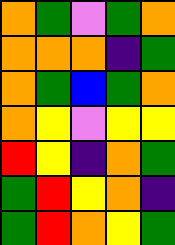[["orange", "green", "violet", "green", "orange"], ["orange", "orange", "orange", "indigo", "green"], ["orange", "green", "blue", "green", "orange"], ["orange", "yellow", "violet", "yellow", "yellow"], ["red", "yellow", "indigo", "orange", "green"], ["green", "red", "yellow", "orange", "indigo"], ["green", "red", "orange", "yellow", "green"]]